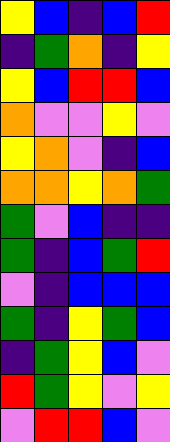[["yellow", "blue", "indigo", "blue", "red"], ["indigo", "green", "orange", "indigo", "yellow"], ["yellow", "blue", "red", "red", "blue"], ["orange", "violet", "violet", "yellow", "violet"], ["yellow", "orange", "violet", "indigo", "blue"], ["orange", "orange", "yellow", "orange", "green"], ["green", "violet", "blue", "indigo", "indigo"], ["green", "indigo", "blue", "green", "red"], ["violet", "indigo", "blue", "blue", "blue"], ["green", "indigo", "yellow", "green", "blue"], ["indigo", "green", "yellow", "blue", "violet"], ["red", "green", "yellow", "violet", "yellow"], ["violet", "red", "red", "blue", "violet"]]